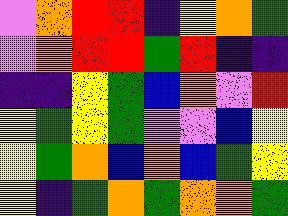[["violet", "orange", "red", "red", "indigo", "yellow", "orange", "green"], ["violet", "orange", "red", "red", "green", "red", "indigo", "indigo"], ["indigo", "indigo", "yellow", "green", "blue", "orange", "violet", "red"], ["yellow", "green", "yellow", "green", "violet", "violet", "blue", "yellow"], ["yellow", "green", "orange", "blue", "orange", "blue", "green", "yellow"], ["yellow", "indigo", "green", "orange", "green", "orange", "orange", "green"]]